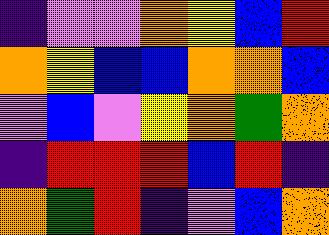[["indigo", "violet", "violet", "orange", "yellow", "blue", "red"], ["orange", "yellow", "blue", "blue", "orange", "orange", "blue"], ["violet", "blue", "violet", "yellow", "orange", "green", "orange"], ["indigo", "red", "red", "red", "blue", "red", "indigo"], ["orange", "green", "red", "indigo", "violet", "blue", "orange"]]